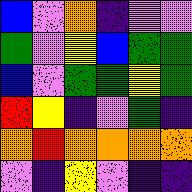[["blue", "violet", "orange", "indigo", "violet", "violet"], ["green", "violet", "yellow", "blue", "green", "green"], ["blue", "violet", "green", "green", "yellow", "green"], ["red", "yellow", "indigo", "violet", "green", "indigo"], ["orange", "red", "orange", "orange", "orange", "orange"], ["violet", "indigo", "yellow", "violet", "indigo", "indigo"]]